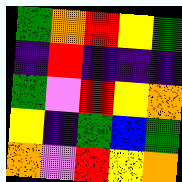[["green", "orange", "red", "yellow", "green"], ["indigo", "red", "indigo", "indigo", "indigo"], ["green", "violet", "red", "yellow", "orange"], ["yellow", "indigo", "green", "blue", "green"], ["orange", "violet", "red", "yellow", "orange"]]